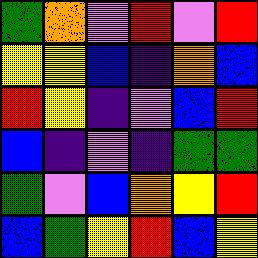[["green", "orange", "violet", "red", "violet", "red"], ["yellow", "yellow", "blue", "indigo", "orange", "blue"], ["red", "yellow", "indigo", "violet", "blue", "red"], ["blue", "indigo", "violet", "indigo", "green", "green"], ["green", "violet", "blue", "orange", "yellow", "red"], ["blue", "green", "yellow", "red", "blue", "yellow"]]